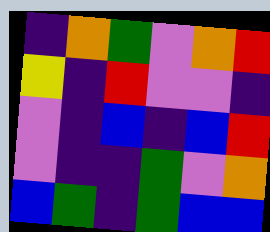[["indigo", "orange", "green", "violet", "orange", "red"], ["yellow", "indigo", "red", "violet", "violet", "indigo"], ["violet", "indigo", "blue", "indigo", "blue", "red"], ["violet", "indigo", "indigo", "green", "violet", "orange"], ["blue", "green", "indigo", "green", "blue", "blue"]]